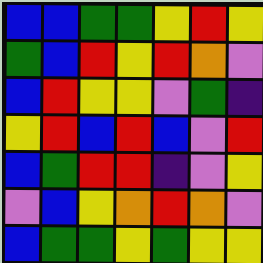[["blue", "blue", "green", "green", "yellow", "red", "yellow"], ["green", "blue", "red", "yellow", "red", "orange", "violet"], ["blue", "red", "yellow", "yellow", "violet", "green", "indigo"], ["yellow", "red", "blue", "red", "blue", "violet", "red"], ["blue", "green", "red", "red", "indigo", "violet", "yellow"], ["violet", "blue", "yellow", "orange", "red", "orange", "violet"], ["blue", "green", "green", "yellow", "green", "yellow", "yellow"]]